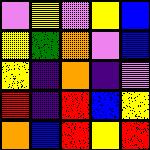[["violet", "yellow", "violet", "yellow", "blue"], ["yellow", "green", "orange", "violet", "blue"], ["yellow", "indigo", "orange", "indigo", "violet"], ["red", "indigo", "red", "blue", "yellow"], ["orange", "blue", "red", "yellow", "red"]]